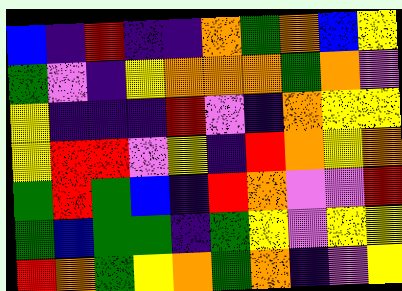[["blue", "indigo", "red", "indigo", "indigo", "orange", "green", "orange", "blue", "yellow"], ["green", "violet", "indigo", "yellow", "orange", "orange", "orange", "green", "orange", "violet"], ["yellow", "indigo", "indigo", "indigo", "red", "violet", "indigo", "orange", "yellow", "yellow"], ["yellow", "red", "red", "violet", "yellow", "indigo", "red", "orange", "yellow", "orange"], ["green", "red", "green", "blue", "indigo", "red", "orange", "violet", "violet", "red"], ["green", "blue", "green", "green", "indigo", "green", "yellow", "violet", "yellow", "yellow"], ["red", "orange", "green", "yellow", "orange", "green", "orange", "indigo", "violet", "yellow"]]